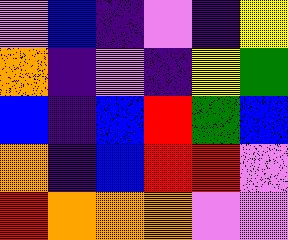[["violet", "blue", "indigo", "violet", "indigo", "yellow"], ["orange", "indigo", "violet", "indigo", "yellow", "green"], ["blue", "indigo", "blue", "red", "green", "blue"], ["orange", "indigo", "blue", "red", "red", "violet"], ["red", "orange", "orange", "orange", "violet", "violet"]]